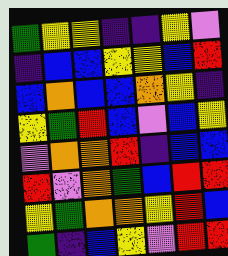[["green", "yellow", "yellow", "indigo", "indigo", "yellow", "violet"], ["indigo", "blue", "blue", "yellow", "yellow", "blue", "red"], ["blue", "orange", "blue", "blue", "orange", "yellow", "indigo"], ["yellow", "green", "red", "blue", "violet", "blue", "yellow"], ["violet", "orange", "orange", "red", "indigo", "blue", "blue"], ["red", "violet", "orange", "green", "blue", "red", "red"], ["yellow", "green", "orange", "orange", "yellow", "red", "blue"], ["green", "indigo", "blue", "yellow", "violet", "red", "red"]]